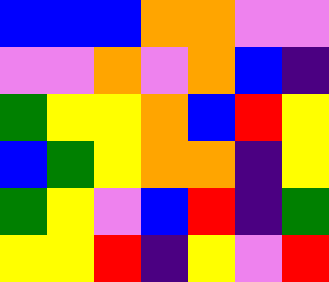[["blue", "blue", "blue", "orange", "orange", "violet", "violet"], ["violet", "violet", "orange", "violet", "orange", "blue", "indigo"], ["green", "yellow", "yellow", "orange", "blue", "red", "yellow"], ["blue", "green", "yellow", "orange", "orange", "indigo", "yellow"], ["green", "yellow", "violet", "blue", "red", "indigo", "green"], ["yellow", "yellow", "red", "indigo", "yellow", "violet", "red"]]